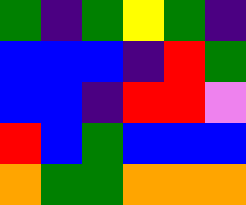[["green", "indigo", "green", "yellow", "green", "indigo"], ["blue", "blue", "blue", "indigo", "red", "green"], ["blue", "blue", "indigo", "red", "red", "violet"], ["red", "blue", "green", "blue", "blue", "blue"], ["orange", "green", "green", "orange", "orange", "orange"]]